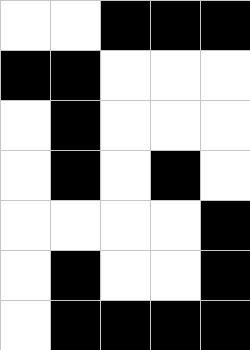[["white", "white", "black", "black", "black"], ["black", "black", "white", "white", "white"], ["white", "black", "white", "white", "white"], ["white", "black", "white", "black", "white"], ["white", "white", "white", "white", "black"], ["white", "black", "white", "white", "black"], ["white", "black", "black", "black", "black"]]